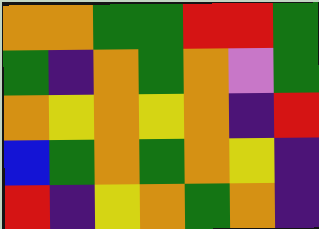[["orange", "orange", "green", "green", "red", "red", "green"], ["green", "indigo", "orange", "green", "orange", "violet", "green"], ["orange", "yellow", "orange", "yellow", "orange", "indigo", "red"], ["blue", "green", "orange", "green", "orange", "yellow", "indigo"], ["red", "indigo", "yellow", "orange", "green", "orange", "indigo"]]